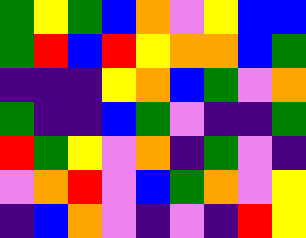[["green", "yellow", "green", "blue", "orange", "violet", "yellow", "blue", "blue"], ["green", "red", "blue", "red", "yellow", "orange", "orange", "blue", "green"], ["indigo", "indigo", "indigo", "yellow", "orange", "blue", "green", "violet", "orange"], ["green", "indigo", "indigo", "blue", "green", "violet", "indigo", "indigo", "green"], ["red", "green", "yellow", "violet", "orange", "indigo", "green", "violet", "indigo"], ["violet", "orange", "red", "violet", "blue", "green", "orange", "violet", "yellow"], ["indigo", "blue", "orange", "violet", "indigo", "violet", "indigo", "red", "yellow"]]